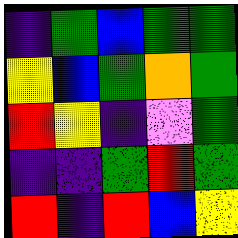[["indigo", "green", "blue", "green", "green"], ["yellow", "blue", "green", "orange", "green"], ["red", "yellow", "indigo", "violet", "green"], ["indigo", "indigo", "green", "red", "green"], ["red", "indigo", "red", "blue", "yellow"]]